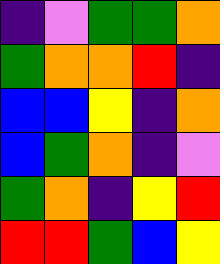[["indigo", "violet", "green", "green", "orange"], ["green", "orange", "orange", "red", "indigo"], ["blue", "blue", "yellow", "indigo", "orange"], ["blue", "green", "orange", "indigo", "violet"], ["green", "orange", "indigo", "yellow", "red"], ["red", "red", "green", "blue", "yellow"]]